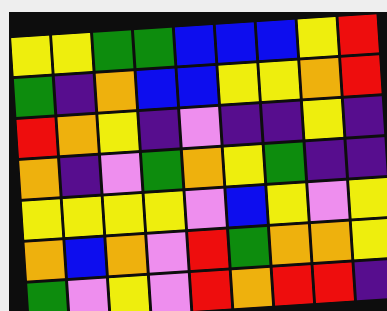[["yellow", "yellow", "green", "green", "blue", "blue", "blue", "yellow", "red"], ["green", "indigo", "orange", "blue", "blue", "yellow", "yellow", "orange", "red"], ["red", "orange", "yellow", "indigo", "violet", "indigo", "indigo", "yellow", "indigo"], ["orange", "indigo", "violet", "green", "orange", "yellow", "green", "indigo", "indigo"], ["yellow", "yellow", "yellow", "yellow", "violet", "blue", "yellow", "violet", "yellow"], ["orange", "blue", "orange", "violet", "red", "green", "orange", "orange", "yellow"], ["green", "violet", "yellow", "violet", "red", "orange", "red", "red", "indigo"]]